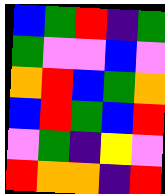[["blue", "green", "red", "indigo", "green"], ["green", "violet", "violet", "blue", "violet"], ["orange", "red", "blue", "green", "orange"], ["blue", "red", "green", "blue", "red"], ["violet", "green", "indigo", "yellow", "violet"], ["red", "orange", "orange", "indigo", "red"]]